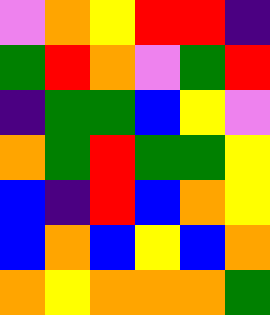[["violet", "orange", "yellow", "red", "red", "indigo"], ["green", "red", "orange", "violet", "green", "red"], ["indigo", "green", "green", "blue", "yellow", "violet"], ["orange", "green", "red", "green", "green", "yellow"], ["blue", "indigo", "red", "blue", "orange", "yellow"], ["blue", "orange", "blue", "yellow", "blue", "orange"], ["orange", "yellow", "orange", "orange", "orange", "green"]]